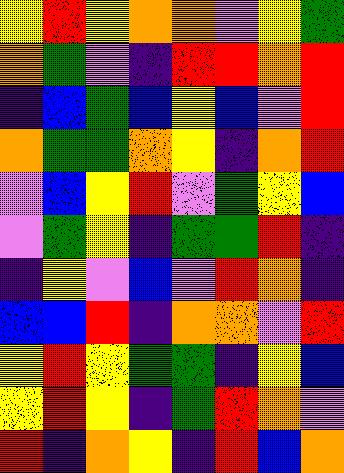[["yellow", "red", "yellow", "orange", "orange", "violet", "yellow", "green"], ["orange", "green", "violet", "indigo", "red", "red", "orange", "red"], ["indigo", "blue", "green", "blue", "yellow", "blue", "violet", "red"], ["orange", "green", "green", "orange", "yellow", "indigo", "orange", "red"], ["violet", "blue", "yellow", "red", "violet", "green", "yellow", "blue"], ["violet", "green", "yellow", "indigo", "green", "green", "red", "indigo"], ["indigo", "yellow", "violet", "blue", "violet", "red", "orange", "indigo"], ["blue", "blue", "red", "indigo", "orange", "orange", "violet", "red"], ["yellow", "red", "yellow", "green", "green", "indigo", "yellow", "blue"], ["yellow", "red", "yellow", "indigo", "green", "red", "orange", "violet"], ["red", "indigo", "orange", "yellow", "indigo", "red", "blue", "orange"]]